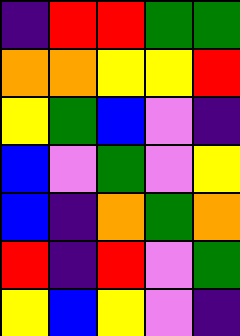[["indigo", "red", "red", "green", "green"], ["orange", "orange", "yellow", "yellow", "red"], ["yellow", "green", "blue", "violet", "indigo"], ["blue", "violet", "green", "violet", "yellow"], ["blue", "indigo", "orange", "green", "orange"], ["red", "indigo", "red", "violet", "green"], ["yellow", "blue", "yellow", "violet", "indigo"]]